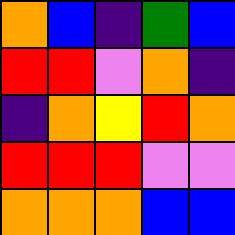[["orange", "blue", "indigo", "green", "blue"], ["red", "red", "violet", "orange", "indigo"], ["indigo", "orange", "yellow", "red", "orange"], ["red", "red", "red", "violet", "violet"], ["orange", "orange", "orange", "blue", "blue"]]